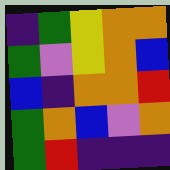[["indigo", "green", "yellow", "orange", "orange"], ["green", "violet", "yellow", "orange", "blue"], ["blue", "indigo", "orange", "orange", "red"], ["green", "orange", "blue", "violet", "orange"], ["green", "red", "indigo", "indigo", "indigo"]]